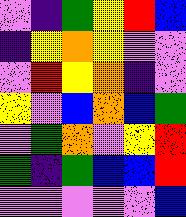[["violet", "indigo", "green", "yellow", "red", "blue"], ["indigo", "yellow", "orange", "yellow", "violet", "violet"], ["violet", "red", "yellow", "orange", "indigo", "violet"], ["yellow", "violet", "blue", "orange", "blue", "green"], ["violet", "green", "orange", "violet", "yellow", "red"], ["green", "indigo", "green", "blue", "blue", "red"], ["violet", "violet", "violet", "violet", "violet", "blue"]]